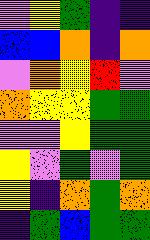[["violet", "yellow", "green", "indigo", "indigo"], ["blue", "blue", "orange", "indigo", "orange"], ["violet", "orange", "yellow", "red", "violet"], ["orange", "yellow", "yellow", "green", "green"], ["violet", "violet", "yellow", "green", "green"], ["yellow", "violet", "green", "violet", "green"], ["yellow", "indigo", "orange", "green", "orange"], ["indigo", "green", "blue", "green", "green"]]